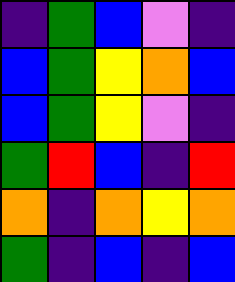[["indigo", "green", "blue", "violet", "indigo"], ["blue", "green", "yellow", "orange", "blue"], ["blue", "green", "yellow", "violet", "indigo"], ["green", "red", "blue", "indigo", "red"], ["orange", "indigo", "orange", "yellow", "orange"], ["green", "indigo", "blue", "indigo", "blue"]]